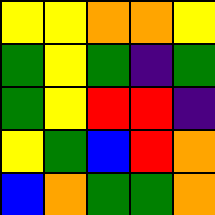[["yellow", "yellow", "orange", "orange", "yellow"], ["green", "yellow", "green", "indigo", "green"], ["green", "yellow", "red", "red", "indigo"], ["yellow", "green", "blue", "red", "orange"], ["blue", "orange", "green", "green", "orange"]]